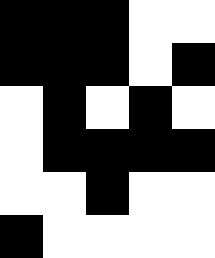[["black", "black", "black", "white", "white"], ["black", "black", "black", "white", "black"], ["white", "black", "white", "black", "white"], ["white", "black", "black", "black", "black"], ["white", "white", "black", "white", "white"], ["black", "white", "white", "white", "white"]]